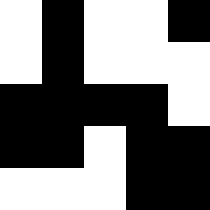[["white", "black", "white", "white", "black"], ["white", "black", "white", "white", "white"], ["black", "black", "black", "black", "white"], ["black", "black", "white", "black", "black"], ["white", "white", "white", "black", "black"]]